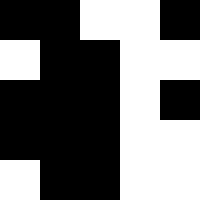[["black", "black", "white", "white", "black"], ["white", "black", "black", "white", "white"], ["black", "black", "black", "white", "black"], ["black", "black", "black", "white", "white"], ["white", "black", "black", "white", "white"]]